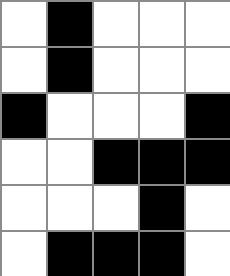[["white", "black", "white", "white", "white"], ["white", "black", "white", "white", "white"], ["black", "white", "white", "white", "black"], ["white", "white", "black", "black", "black"], ["white", "white", "white", "black", "white"], ["white", "black", "black", "black", "white"]]